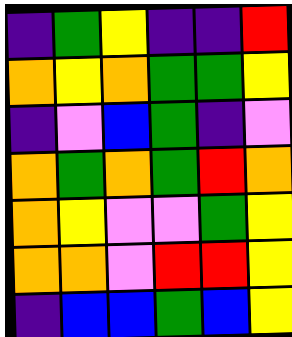[["indigo", "green", "yellow", "indigo", "indigo", "red"], ["orange", "yellow", "orange", "green", "green", "yellow"], ["indigo", "violet", "blue", "green", "indigo", "violet"], ["orange", "green", "orange", "green", "red", "orange"], ["orange", "yellow", "violet", "violet", "green", "yellow"], ["orange", "orange", "violet", "red", "red", "yellow"], ["indigo", "blue", "blue", "green", "blue", "yellow"]]